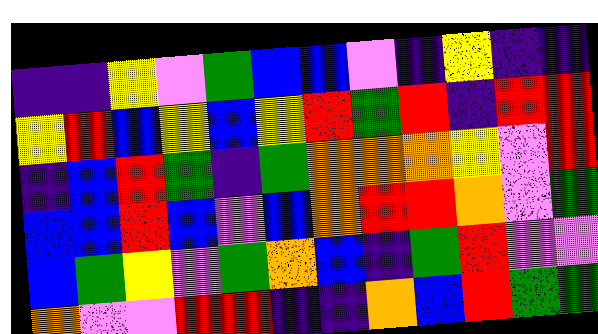[["indigo", "indigo", "yellow", "violet", "green", "blue", "blue", "violet", "indigo", "yellow", "indigo", "indigo"], ["yellow", "red", "blue", "yellow", "blue", "yellow", "red", "green", "red", "indigo", "red", "red"], ["indigo", "blue", "red", "green", "indigo", "green", "orange", "orange", "orange", "yellow", "violet", "red"], ["blue", "blue", "red", "blue", "violet", "blue", "orange", "red", "red", "orange", "violet", "green"], ["blue", "green", "yellow", "violet", "green", "orange", "blue", "indigo", "green", "red", "violet", "violet"], ["orange", "violet", "violet", "red", "red", "indigo", "indigo", "orange", "blue", "red", "green", "green"]]